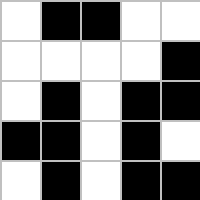[["white", "black", "black", "white", "white"], ["white", "white", "white", "white", "black"], ["white", "black", "white", "black", "black"], ["black", "black", "white", "black", "white"], ["white", "black", "white", "black", "black"]]